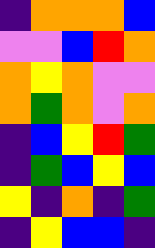[["indigo", "orange", "orange", "orange", "blue"], ["violet", "violet", "blue", "red", "orange"], ["orange", "yellow", "orange", "violet", "violet"], ["orange", "green", "orange", "violet", "orange"], ["indigo", "blue", "yellow", "red", "green"], ["indigo", "green", "blue", "yellow", "blue"], ["yellow", "indigo", "orange", "indigo", "green"], ["indigo", "yellow", "blue", "blue", "indigo"]]